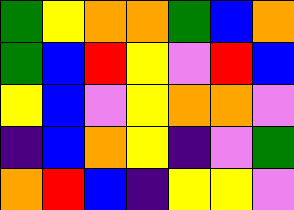[["green", "yellow", "orange", "orange", "green", "blue", "orange"], ["green", "blue", "red", "yellow", "violet", "red", "blue"], ["yellow", "blue", "violet", "yellow", "orange", "orange", "violet"], ["indigo", "blue", "orange", "yellow", "indigo", "violet", "green"], ["orange", "red", "blue", "indigo", "yellow", "yellow", "violet"]]